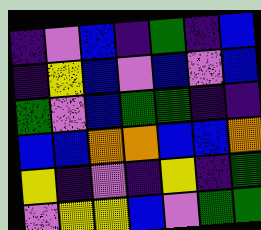[["indigo", "violet", "blue", "indigo", "green", "indigo", "blue"], ["indigo", "yellow", "blue", "violet", "blue", "violet", "blue"], ["green", "violet", "blue", "green", "green", "indigo", "indigo"], ["blue", "blue", "orange", "orange", "blue", "blue", "orange"], ["yellow", "indigo", "violet", "indigo", "yellow", "indigo", "green"], ["violet", "yellow", "yellow", "blue", "violet", "green", "green"]]